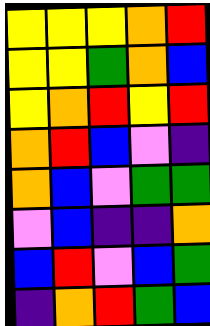[["yellow", "yellow", "yellow", "orange", "red"], ["yellow", "yellow", "green", "orange", "blue"], ["yellow", "orange", "red", "yellow", "red"], ["orange", "red", "blue", "violet", "indigo"], ["orange", "blue", "violet", "green", "green"], ["violet", "blue", "indigo", "indigo", "orange"], ["blue", "red", "violet", "blue", "green"], ["indigo", "orange", "red", "green", "blue"]]